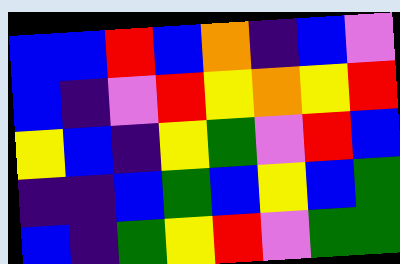[["blue", "blue", "red", "blue", "orange", "indigo", "blue", "violet"], ["blue", "indigo", "violet", "red", "yellow", "orange", "yellow", "red"], ["yellow", "blue", "indigo", "yellow", "green", "violet", "red", "blue"], ["indigo", "indigo", "blue", "green", "blue", "yellow", "blue", "green"], ["blue", "indigo", "green", "yellow", "red", "violet", "green", "green"]]